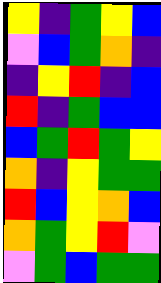[["yellow", "indigo", "green", "yellow", "blue"], ["violet", "blue", "green", "orange", "indigo"], ["indigo", "yellow", "red", "indigo", "blue"], ["red", "indigo", "green", "blue", "blue"], ["blue", "green", "red", "green", "yellow"], ["orange", "indigo", "yellow", "green", "green"], ["red", "blue", "yellow", "orange", "blue"], ["orange", "green", "yellow", "red", "violet"], ["violet", "green", "blue", "green", "green"]]